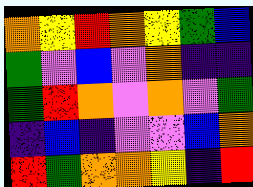[["orange", "yellow", "red", "orange", "yellow", "green", "blue"], ["green", "violet", "blue", "violet", "orange", "indigo", "indigo"], ["green", "red", "orange", "violet", "orange", "violet", "green"], ["indigo", "blue", "indigo", "violet", "violet", "blue", "orange"], ["red", "green", "orange", "orange", "yellow", "indigo", "red"]]